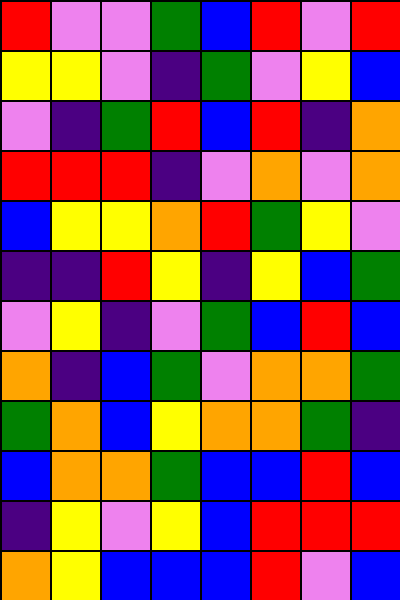[["red", "violet", "violet", "green", "blue", "red", "violet", "red"], ["yellow", "yellow", "violet", "indigo", "green", "violet", "yellow", "blue"], ["violet", "indigo", "green", "red", "blue", "red", "indigo", "orange"], ["red", "red", "red", "indigo", "violet", "orange", "violet", "orange"], ["blue", "yellow", "yellow", "orange", "red", "green", "yellow", "violet"], ["indigo", "indigo", "red", "yellow", "indigo", "yellow", "blue", "green"], ["violet", "yellow", "indigo", "violet", "green", "blue", "red", "blue"], ["orange", "indigo", "blue", "green", "violet", "orange", "orange", "green"], ["green", "orange", "blue", "yellow", "orange", "orange", "green", "indigo"], ["blue", "orange", "orange", "green", "blue", "blue", "red", "blue"], ["indigo", "yellow", "violet", "yellow", "blue", "red", "red", "red"], ["orange", "yellow", "blue", "blue", "blue", "red", "violet", "blue"]]